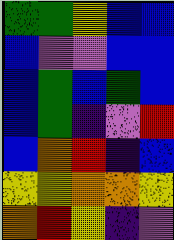[["green", "green", "yellow", "blue", "blue"], ["blue", "violet", "violet", "blue", "blue"], ["blue", "green", "blue", "green", "blue"], ["blue", "green", "indigo", "violet", "red"], ["blue", "orange", "red", "indigo", "blue"], ["yellow", "yellow", "orange", "orange", "yellow"], ["orange", "red", "yellow", "indigo", "violet"]]